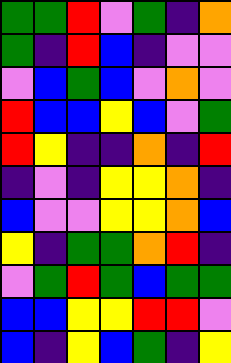[["green", "green", "red", "violet", "green", "indigo", "orange"], ["green", "indigo", "red", "blue", "indigo", "violet", "violet"], ["violet", "blue", "green", "blue", "violet", "orange", "violet"], ["red", "blue", "blue", "yellow", "blue", "violet", "green"], ["red", "yellow", "indigo", "indigo", "orange", "indigo", "red"], ["indigo", "violet", "indigo", "yellow", "yellow", "orange", "indigo"], ["blue", "violet", "violet", "yellow", "yellow", "orange", "blue"], ["yellow", "indigo", "green", "green", "orange", "red", "indigo"], ["violet", "green", "red", "green", "blue", "green", "green"], ["blue", "blue", "yellow", "yellow", "red", "red", "violet"], ["blue", "indigo", "yellow", "blue", "green", "indigo", "yellow"]]